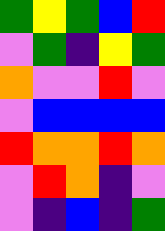[["green", "yellow", "green", "blue", "red"], ["violet", "green", "indigo", "yellow", "green"], ["orange", "violet", "violet", "red", "violet"], ["violet", "blue", "blue", "blue", "blue"], ["red", "orange", "orange", "red", "orange"], ["violet", "red", "orange", "indigo", "violet"], ["violet", "indigo", "blue", "indigo", "green"]]